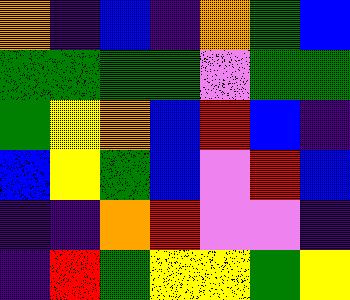[["orange", "indigo", "blue", "indigo", "orange", "green", "blue"], ["green", "green", "green", "green", "violet", "green", "green"], ["green", "yellow", "orange", "blue", "red", "blue", "indigo"], ["blue", "yellow", "green", "blue", "violet", "red", "blue"], ["indigo", "indigo", "orange", "red", "violet", "violet", "indigo"], ["indigo", "red", "green", "yellow", "yellow", "green", "yellow"]]